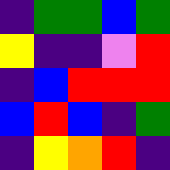[["indigo", "green", "green", "blue", "green"], ["yellow", "indigo", "indigo", "violet", "red"], ["indigo", "blue", "red", "red", "red"], ["blue", "red", "blue", "indigo", "green"], ["indigo", "yellow", "orange", "red", "indigo"]]